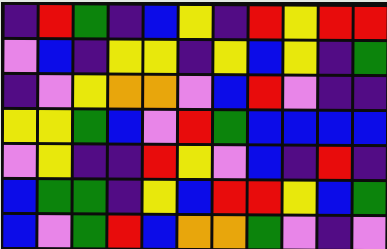[["indigo", "red", "green", "indigo", "blue", "yellow", "indigo", "red", "yellow", "red", "red"], ["violet", "blue", "indigo", "yellow", "yellow", "indigo", "yellow", "blue", "yellow", "indigo", "green"], ["indigo", "violet", "yellow", "orange", "orange", "violet", "blue", "red", "violet", "indigo", "indigo"], ["yellow", "yellow", "green", "blue", "violet", "red", "green", "blue", "blue", "blue", "blue"], ["violet", "yellow", "indigo", "indigo", "red", "yellow", "violet", "blue", "indigo", "red", "indigo"], ["blue", "green", "green", "indigo", "yellow", "blue", "red", "red", "yellow", "blue", "green"], ["blue", "violet", "green", "red", "blue", "orange", "orange", "green", "violet", "indigo", "violet"]]